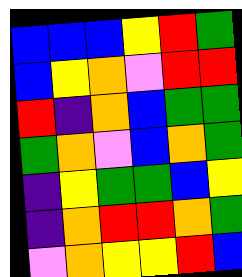[["blue", "blue", "blue", "yellow", "red", "green"], ["blue", "yellow", "orange", "violet", "red", "red"], ["red", "indigo", "orange", "blue", "green", "green"], ["green", "orange", "violet", "blue", "orange", "green"], ["indigo", "yellow", "green", "green", "blue", "yellow"], ["indigo", "orange", "red", "red", "orange", "green"], ["violet", "orange", "yellow", "yellow", "red", "blue"]]